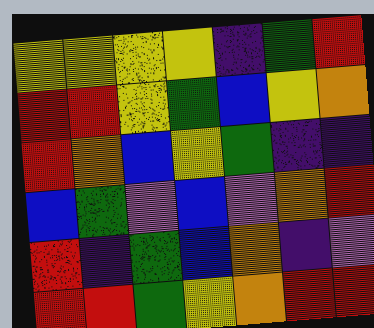[["yellow", "yellow", "yellow", "yellow", "indigo", "green", "red"], ["red", "red", "yellow", "green", "blue", "yellow", "orange"], ["red", "orange", "blue", "yellow", "green", "indigo", "indigo"], ["blue", "green", "violet", "blue", "violet", "orange", "red"], ["red", "indigo", "green", "blue", "orange", "indigo", "violet"], ["red", "red", "green", "yellow", "orange", "red", "red"]]